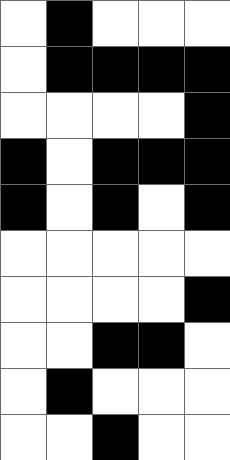[["white", "black", "white", "white", "white"], ["white", "black", "black", "black", "black"], ["white", "white", "white", "white", "black"], ["black", "white", "black", "black", "black"], ["black", "white", "black", "white", "black"], ["white", "white", "white", "white", "white"], ["white", "white", "white", "white", "black"], ["white", "white", "black", "black", "white"], ["white", "black", "white", "white", "white"], ["white", "white", "black", "white", "white"]]